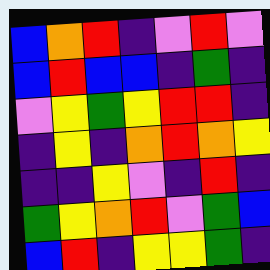[["blue", "orange", "red", "indigo", "violet", "red", "violet"], ["blue", "red", "blue", "blue", "indigo", "green", "indigo"], ["violet", "yellow", "green", "yellow", "red", "red", "indigo"], ["indigo", "yellow", "indigo", "orange", "red", "orange", "yellow"], ["indigo", "indigo", "yellow", "violet", "indigo", "red", "indigo"], ["green", "yellow", "orange", "red", "violet", "green", "blue"], ["blue", "red", "indigo", "yellow", "yellow", "green", "indigo"]]